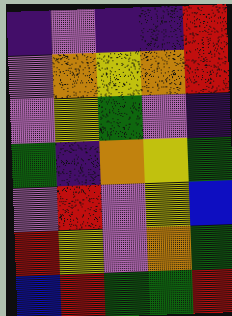[["indigo", "violet", "indigo", "indigo", "red"], ["violet", "orange", "yellow", "orange", "red"], ["violet", "yellow", "green", "violet", "indigo"], ["green", "indigo", "orange", "yellow", "green"], ["violet", "red", "violet", "yellow", "blue"], ["red", "yellow", "violet", "orange", "green"], ["blue", "red", "green", "green", "red"]]